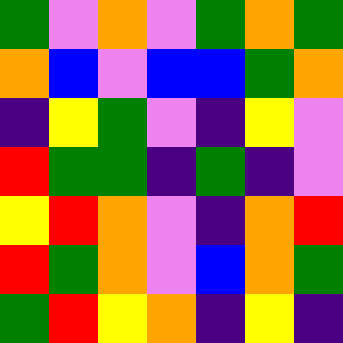[["green", "violet", "orange", "violet", "green", "orange", "green"], ["orange", "blue", "violet", "blue", "blue", "green", "orange"], ["indigo", "yellow", "green", "violet", "indigo", "yellow", "violet"], ["red", "green", "green", "indigo", "green", "indigo", "violet"], ["yellow", "red", "orange", "violet", "indigo", "orange", "red"], ["red", "green", "orange", "violet", "blue", "orange", "green"], ["green", "red", "yellow", "orange", "indigo", "yellow", "indigo"]]